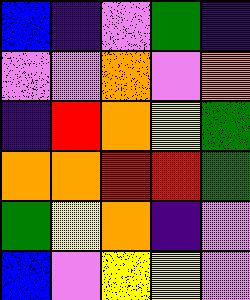[["blue", "indigo", "violet", "green", "indigo"], ["violet", "violet", "orange", "violet", "orange"], ["indigo", "red", "orange", "yellow", "green"], ["orange", "orange", "red", "red", "green"], ["green", "yellow", "orange", "indigo", "violet"], ["blue", "violet", "yellow", "yellow", "violet"]]